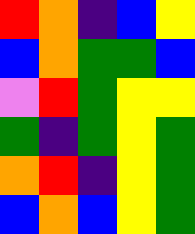[["red", "orange", "indigo", "blue", "yellow"], ["blue", "orange", "green", "green", "blue"], ["violet", "red", "green", "yellow", "yellow"], ["green", "indigo", "green", "yellow", "green"], ["orange", "red", "indigo", "yellow", "green"], ["blue", "orange", "blue", "yellow", "green"]]